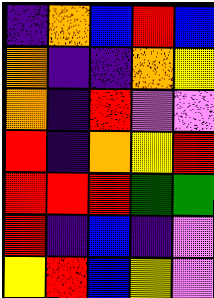[["indigo", "orange", "blue", "red", "blue"], ["orange", "indigo", "indigo", "orange", "yellow"], ["orange", "indigo", "red", "violet", "violet"], ["red", "indigo", "orange", "yellow", "red"], ["red", "red", "red", "green", "green"], ["red", "indigo", "blue", "indigo", "violet"], ["yellow", "red", "blue", "yellow", "violet"]]